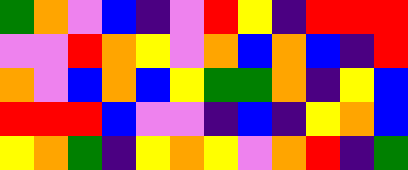[["green", "orange", "violet", "blue", "indigo", "violet", "red", "yellow", "indigo", "red", "red", "red"], ["violet", "violet", "red", "orange", "yellow", "violet", "orange", "blue", "orange", "blue", "indigo", "red"], ["orange", "violet", "blue", "orange", "blue", "yellow", "green", "green", "orange", "indigo", "yellow", "blue"], ["red", "red", "red", "blue", "violet", "violet", "indigo", "blue", "indigo", "yellow", "orange", "blue"], ["yellow", "orange", "green", "indigo", "yellow", "orange", "yellow", "violet", "orange", "red", "indigo", "green"]]